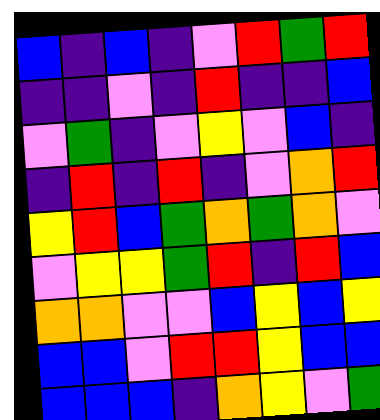[["blue", "indigo", "blue", "indigo", "violet", "red", "green", "red"], ["indigo", "indigo", "violet", "indigo", "red", "indigo", "indigo", "blue"], ["violet", "green", "indigo", "violet", "yellow", "violet", "blue", "indigo"], ["indigo", "red", "indigo", "red", "indigo", "violet", "orange", "red"], ["yellow", "red", "blue", "green", "orange", "green", "orange", "violet"], ["violet", "yellow", "yellow", "green", "red", "indigo", "red", "blue"], ["orange", "orange", "violet", "violet", "blue", "yellow", "blue", "yellow"], ["blue", "blue", "violet", "red", "red", "yellow", "blue", "blue"], ["blue", "blue", "blue", "indigo", "orange", "yellow", "violet", "green"]]